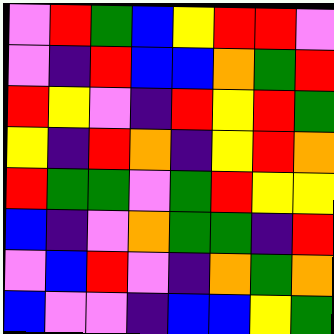[["violet", "red", "green", "blue", "yellow", "red", "red", "violet"], ["violet", "indigo", "red", "blue", "blue", "orange", "green", "red"], ["red", "yellow", "violet", "indigo", "red", "yellow", "red", "green"], ["yellow", "indigo", "red", "orange", "indigo", "yellow", "red", "orange"], ["red", "green", "green", "violet", "green", "red", "yellow", "yellow"], ["blue", "indigo", "violet", "orange", "green", "green", "indigo", "red"], ["violet", "blue", "red", "violet", "indigo", "orange", "green", "orange"], ["blue", "violet", "violet", "indigo", "blue", "blue", "yellow", "green"]]